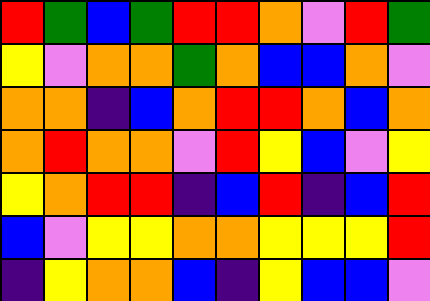[["red", "green", "blue", "green", "red", "red", "orange", "violet", "red", "green"], ["yellow", "violet", "orange", "orange", "green", "orange", "blue", "blue", "orange", "violet"], ["orange", "orange", "indigo", "blue", "orange", "red", "red", "orange", "blue", "orange"], ["orange", "red", "orange", "orange", "violet", "red", "yellow", "blue", "violet", "yellow"], ["yellow", "orange", "red", "red", "indigo", "blue", "red", "indigo", "blue", "red"], ["blue", "violet", "yellow", "yellow", "orange", "orange", "yellow", "yellow", "yellow", "red"], ["indigo", "yellow", "orange", "orange", "blue", "indigo", "yellow", "blue", "blue", "violet"]]